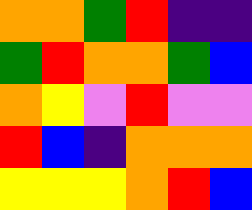[["orange", "orange", "green", "red", "indigo", "indigo"], ["green", "red", "orange", "orange", "green", "blue"], ["orange", "yellow", "violet", "red", "violet", "violet"], ["red", "blue", "indigo", "orange", "orange", "orange"], ["yellow", "yellow", "yellow", "orange", "red", "blue"]]